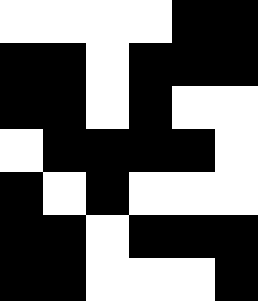[["white", "white", "white", "white", "black", "black"], ["black", "black", "white", "black", "black", "black"], ["black", "black", "white", "black", "white", "white"], ["white", "black", "black", "black", "black", "white"], ["black", "white", "black", "white", "white", "white"], ["black", "black", "white", "black", "black", "black"], ["black", "black", "white", "white", "white", "black"]]